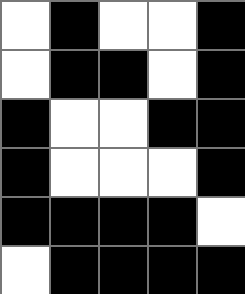[["white", "black", "white", "white", "black"], ["white", "black", "black", "white", "black"], ["black", "white", "white", "black", "black"], ["black", "white", "white", "white", "black"], ["black", "black", "black", "black", "white"], ["white", "black", "black", "black", "black"]]